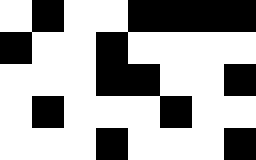[["white", "black", "white", "white", "black", "black", "black", "black"], ["black", "white", "white", "black", "white", "white", "white", "white"], ["white", "white", "white", "black", "black", "white", "white", "black"], ["white", "black", "white", "white", "white", "black", "white", "white"], ["white", "white", "white", "black", "white", "white", "white", "black"]]